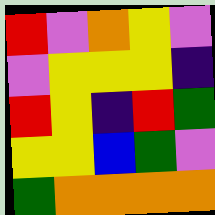[["red", "violet", "orange", "yellow", "violet"], ["violet", "yellow", "yellow", "yellow", "indigo"], ["red", "yellow", "indigo", "red", "green"], ["yellow", "yellow", "blue", "green", "violet"], ["green", "orange", "orange", "orange", "orange"]]